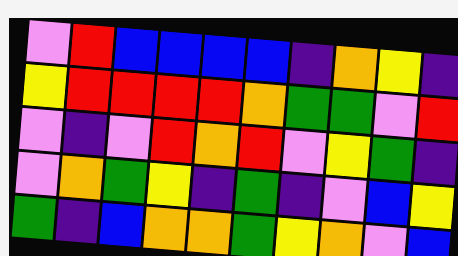[["violet", "red", "blue", "blue", "blue", "blue", "indigo", "orange", "yellow", "indigo"], ["yellow", "red", "red", "red", "red", "orange", "green", "green", "violet", "red"], ["violet", "indigo", "violet", "red", "orange", "red", "violet", "yellow", "green", "indigo"], ["violet", "orange", "green", "yellow", "indigo", "green", "indigo", "violet", "blue", "yellow"], ["green", "indigo", "blue", "orange", "orange", "green", "yellow", "orange", "violet", "blue"]]